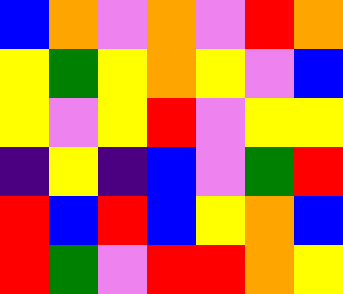[["blue", "orange", "violet", "orange", "violet", "red", "orange"], ["yellow", "green", "yellow", "orange", "yellow", "violet", "blue"], ["yellow", "violet", "yellow", "red", "violet", "yellow", "yellow"], ["indigo", "yellow", "indigo", "blue", "violet", "green", "red"], ["red", "blue", "red", "blue", "yellow", "orange", "blue"], ["red", "green", "violet", "red", "red", "orange", "yellow"]]